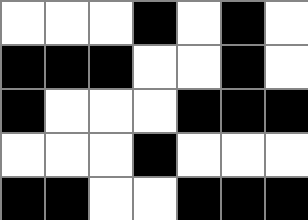[["white", "white", "white", "black", "white", "black", "white"], ["black", "black", "black", "white", "white", "black", "white"], ["black", "white", "white", "white", "black", "black", "black"], ["white", "white", "white", "black", "white", "white", "white"], ["black", "black", "white", "white", "black", "black", "black"]]